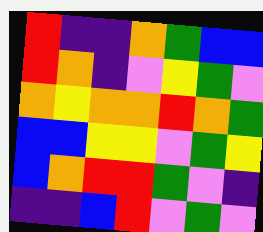[["red", "indigo", "indigo", "orange", "green", "blue", "blue"], ["red", "orange", "indigo", "violet", "yellow", "green", "violet"], ["orange", "yellow", "orange", "orange", "red", "orange", "green"], ["blue", "blue", "yellow", "yellow", "violet", "green", "yellow"], ["blue", "orange", "red", "red", "green", "violet", "indigo"], ["indigo", "indigo", "blue", "red", "violet", "green", "violet"]]